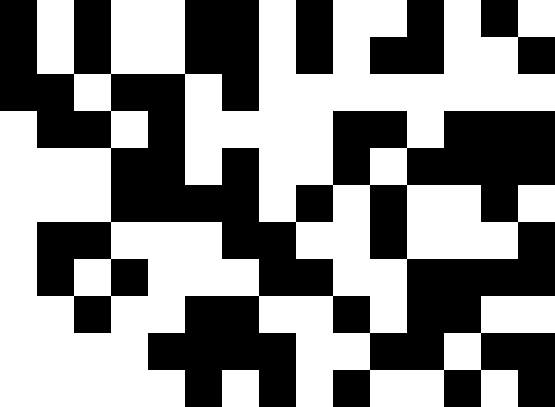[["black", "white", "black", "white", "white", "black", "black", "white", "black", "white", "white", "black", "white", "black", "white"], ["black", "white", "black", "white", "white", "black", "black", "white", "black", "white", "black", "black", "white", "white", "black"], ["black", "black", "white", "black", "black", "white", "black", "white", "white", "white", "white", "white", "white", "white", "white"], ["white", "black", "black", "white", "black", "white", "white", "white", "white", "black", "black", "white", "black", "black", "black"], ["white", "white", "white", "black", "black", "white", "black", "white", "white", "black", "white", "black", "black", "black", "black"], ["white", "white", "white", "black", "black", "black", "black", "white", "black", "white", "black", "white", "white", "black", "white"], ["white", "black", "black", "white", "white", "white", "black", "black", "white", "white", "black", "white", "white", "white", "black"], ["white", "black", "white", "black", "white", "white", "white", "black", "black", "white", "white", "black", "black", "black", "black"], ["white", "white", "black", "white", "white", "black", "black", "white", "white", "black", "white", "black", "black", "white", "white"], ["white", "white", "white", "white", "black", "black", "black", "black", "white", "white", "black", "black", "white", "black", "black"], ["white", "white", "white", "white", "white", "black", "white", "black", "white", "black", "white", "white", "black", "white", "black"]]